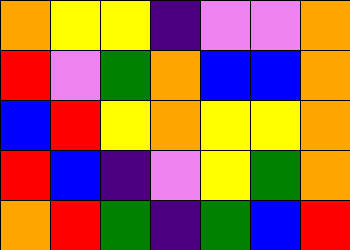[["orange", "yellow", "yellow", "indigo", "violet", "violet", "orange"], ["red", "violet", "green", "orange", "blue", "blue", "orange"], ["blue", "red", "yellow", "orange", "yellow", "yellow", "orange"], ["red", "blue", "indigo", "violet", "yellow", "green", "orange"], ["orange", "red", "green", "indigo", "green", "blue", "red"]]